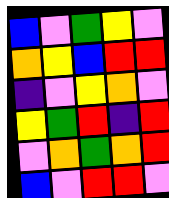[["blue", "violet", "green", "yellow", "violet"], ["orange", "yellow", "blue", "red", "red"], ["indigo", "violet", "yellow", "orange", "violet"], ["yellow", "green", "red", "indigo", "red"], ["violet", "orange", "green", "orange", "red"], ["blue", "violet", "red", "red", "violet"]]